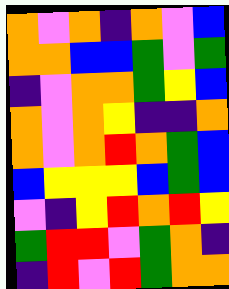[["orange", "violet", "orange", "indigo", "orange", "violet", "blue"], ["orange", "orange", "blue", "blue", "green", "violet", "green"], ["indigo", "violet", "orange", "orange", "green", "yellow", "blue"], ["orange", "violet", "orange", "yellow", "indigo", "indigo", "orange"], ["orange", "violet", "orange", "red", "orange", "green", "blue"], ["blue", "yellow", "yellow", "yellow", "blue", "green", "blue"], ["violet", "indigo", "yellow", "red", "orange", "red", "yellow"], ["green", "red", "red", "violet", "green", "orange", "indigo"], ["indigo", "red", "violet", "red", "green", "orange", "orange"]]